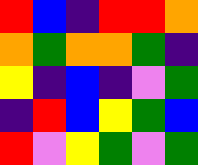[["red", "blue", "indigo", "red", "red", "orange"], ["orange", "green", "orange", "orange", "green", "indigo"], ["yellow", "indigo", "blue", "indigo", "violet", "green"], ["indigo", "red", "blue", "yellow", "green", "blue"], ["red", "violet", "yellow", "green", "violet", "green"]]